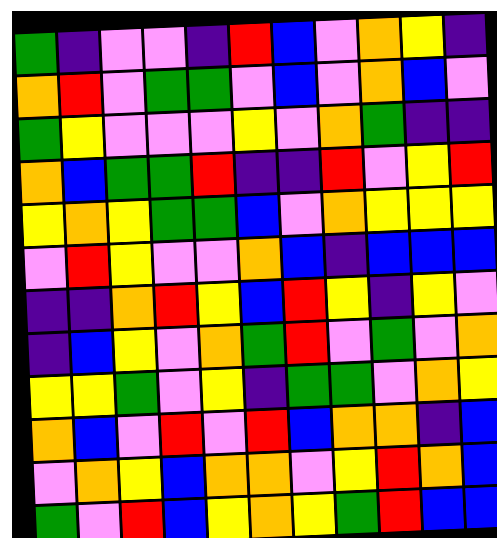[["green", "indigo", "violet", "violet", "indigo", "red", "blue", "violet", "orange", "yellow", "indigo"], ["orange", "red", "violet", "green", "green", "violet", "blue", "violet", "orange", "blue", "violet"], ["green", "yellow", "violet", "violet", "violet", "yellow", "violet", "orange", "green", "indigo", "indigo"], ["orange", "blue", "green", "green", "red", "indigo", "indigo", "red", "violet", "yellow", "red"], ["yellow", "orange", "yellow", "green", "green", "blue", "violet", "orange", "yellow", "yellow", "yellow"], ["violet", "red", "yellow", "violet", "violet", "orange", "blue", "indigo", "blue", "blue", "blue"], ["indigo", "indigo", "orange", "red", "yellow", "blue", "red", "yellow", "indigo", "yellow", "violet"], ["indigo", "blue", "yellow", "violet", "orange", "green", "red", "violet", "green", "violet", "orange"], ["yellow", "yellow", "green", "violet", "yellow", "indigo", "green", "green", "violet", "orange", "yellow"], ["orange", "blue", "violet", "red", "violet", "red", "blue", "orange", "orange", "indigo", "blue"], ["violet", "orange", "yellow", "blue", "orange", "orange", "violet", "yellow", "red", "orange", "blue"], ["green", "violet", "red", "blue", "yellow", "orange", "yellow", "green", "red", "blue", "blue"]]